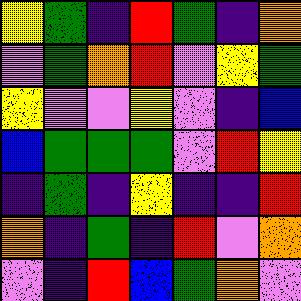[["yellow", "green", "indigo", "red", "green", "indigo", "orange"], ["violet", "green", "orange", "red", "violet", "yellow", "green"], ["yellow", "violet", "violet", "yellow", "violet", "indigo", "blue"], ["blue", "green", "green", "green", "violet", "red", "yellow"], ["indigo", "green", "indigo", "yellow", "indigo", "indigo", "red"], ["orange", "indigo", "green", "indigo", "red", "violet", "orange"], ["violet", "indigo", "red", "blue", "green", "orange", "violet"]]